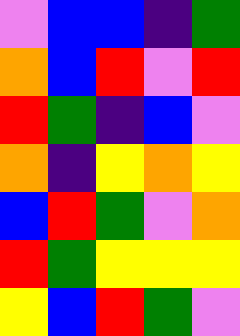[["violet", "blue", "blue", "indigo", "green"], ["orange", "blue", "red", "violet", "red"], ["red", "green", "indigo", "blue", "violet"], ["orange", "indigo", "yellow", "orange", "yellow"], ["blue", "red", "green", "violet", "orange"], ["red", "green", "yellow", "yellow", "yellow"], ["yellow", "blue", "red", "green", "violet"]]